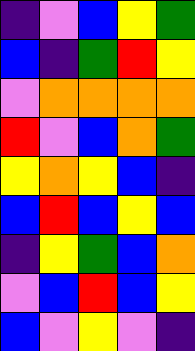[["indigo", "violet", "blue", "yellow", "green"], ["blue", "indigo", "green", "red", "yellow"], ["violet", "orange", "orange", "orange", "orange"], ["red", "violet", "blue", "orange", "green"], ["yellow", "orange", "yellow", "blue", "indigo"], ["blue", "red", "blue", "yellow", "blue"], ["indigo", "yellow", "green", "blue", "orange"], ["violet", "blue", "red", "blue", "yellow"], ["blue", "violet", "yellow", "violet", "indigo"]]